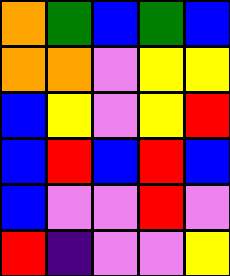[["orange", "green", "blue", "green", "blue"], ["orange", "orange", "violet", "yellow", "yellow"], ["blue", "yellow", "violet", "yellow", "red"], ["blue", "red", "blue", "red", "blue"], ["blue", "violet", "violet", "red", "violet"], ["red", "indigo", "violet", "violet", "yellow"]]